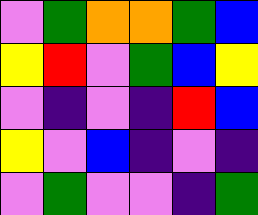[["violet", "green", "orange", "orange", "green", "blue"], ["yellow", "red", "violet", "green", "blue", "yellow"], ["violet", "indigo", "violet", "indigo", "red", "blue"], ["yellow", "violet", "blue", "indigo", "violet", "indigo"], ["violet", "green", "violet", "violet", "indigo", "green"]]